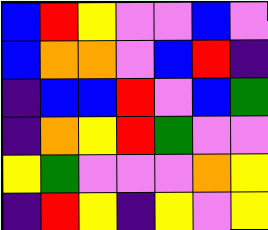[["blue", "red", "yellow", "violet", "violet", "blue", "violet"], ["blue", "orange", "orange", "violet", "blue", "red", "indigo"], ["indigo", "blue", "blue", "red", "violet", "blue", "green"], ["indigo", "orange", "yellow", "red", "green", "violet", "violet"], ["yellow", "green", "violet", "violet", "violet", "orange", "yellow"], ["indigo", "red", "yellow", "indigo", "yellow", "violet", "yellow"]]